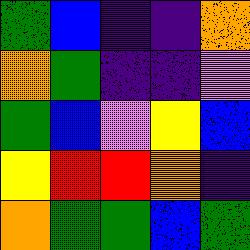[["green", "blue", "indigo", "indigo", "orange"], ["orange", "green", "indigo", "indigo", "violet"], ["green", "blue", "violet", "yellow", "blue"], ["yellow", "red", "red", "orange", "indigo"], ["orange", "green", "green", "blue", "green"]]